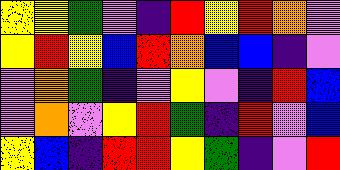[["yellow", "yellow", "green", "violet", "indigo", "red", "yellow", "red", "orange", "violet"], ["yellow", "red", "yellow", "blue", "red", "orange", "blue", "blue", "indigo", "violet"], ["violet", "orange", "green", "indigo", "violet", "yellow", "violet", "indigo", "red", "blue"], ["violet", "orange", "violet", "yellow", "red", "green", "indigo", "red", "violet", "blue"], ["yellow", "blue", "indigo", "red", "red", "yellow", "green", "indigo", "violet", "red"]]